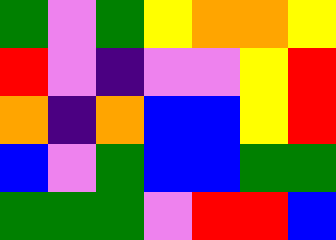[["green", "violet", "green", "yellow", "orange", "orange", "yellow"], ["red", "violet", "indigo", "violet", "violet", "yellow", "red"], ["orange", "indigo", "orange", "blue", "blue", "yellow", "red"], ["blue", "violet", "green", "blue", "blue", "green", "green"], ["green", "green", "green", "violet", "red", "red", "blue"]]